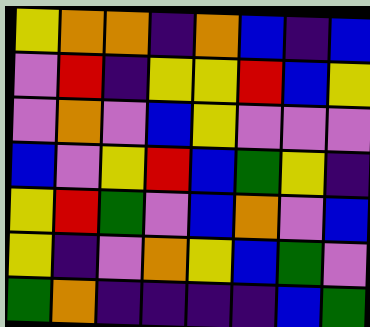[["yellow", "orange", "orange", "indigo", "orange", "blue", "indigo", "blue"], ["violet", "red", "indigo", "yellow", "yellow", "red", "blue", "yellow"], ["violet", "orange", "violet", "blue", "yellow", "violet", "violet", "violet"], ["blue", "violet", "yellow", "red", "blue", "green", "yellow", "indigo"], ["yellow", "red", "green", "violet", "blue", "orange", "violet", "blue"], ["yellow", "indigo", "violet", "orange", "yellow", "blue", "green", "violet"], ["green", "orange", "indigo", "indigo", "indigo", "indigo", "blue", "green"]]